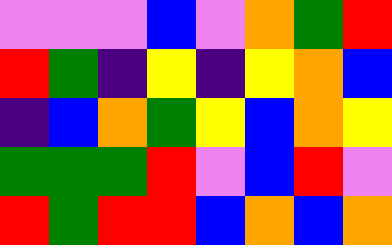[["violet", "violet", "violet", "blue", "violet", "orange", "green", "red"], ["red", "green", "indigo", "yellow", "indigo", "yellow", "orange", "blue"], ["indigo", "blue", "orange", "green", "yellow", "blue", "orange", "yellow"], ["green", "green", "green", "red", "violet", "blue", "red", "violet"], ["red", "green", "red", "red", "blue", "orange", "blue", "orange"]]